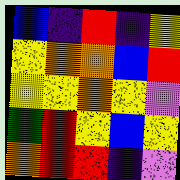[["blue", "indigo", "red", "indigo", "yellow"], ["yellow", "orange", "orange", "blue", "red"], ["yellow", "yellow", "orange", "yellow", "violet"], ["green", "red", "yellow", "blue", "yellow"], ["orange", "red", "red", "indigo", "violet"]]